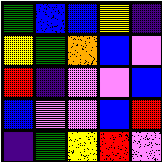[["green", "blue", "blue", "yellow", "indigo"], ["yellow", "green", "orange", "blue", "violet"], ["red", "indigo", "violet", "violet", "blue"], ["blue", "violet", "violet", "blue", "red"], ["indigo", "green", "yellow", "red", "violet"]]